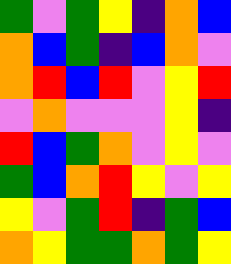[["green", "violet", "green", "yellow", "indigo", "orange", "blue"], ["orange", "blue", "green", "indigo", "blue", "orange", "violet"], ["orange", "red", "blue", "red", "violet", "yellow", "red"], ["violet", "orange", "violet", "violet", "violet", "yellow", "indigo"], ["red", "blue", "green", "orange", "violet", "yellow", "violet"], ["green", "blue", "orange", "red", "yellow", "violet", "yellow"], ["yellow", "violet", "green", "red", "indigo", "green", "blue"], ["orange", "yellow", "green", "green", "orange", "green", "yellow"]]